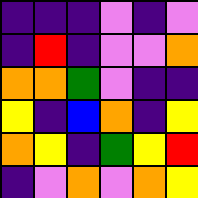[["indigo", "indigo", "indigo", "violet", "indigo", "violet"], ["indigo", "red", "indigo", "violet", "violet", "orange"], ["orange", "orange", "green", "violet", "indigo", "indigo"], ["yellow", "indigo", "blue", "orange", "indigo", "yellow"], ["orange", "yellow", "indigo", "green", "yellow", "red"], ["indigo", "violet", "orange", "violet", "orange", "yellow"]]